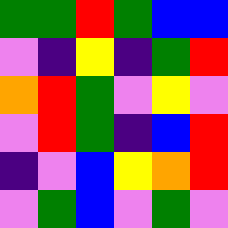[["green", "green", "red", "green", "blue", "blue"], ["violet", "indigo", "yellow", "indigo", "green", "red"], ["orange", "red", "green", "violet", "yellow", "violet"], ["violet", "red", "green", "indigo", "blue", "red"], ["indigo", "violet", "blue", "yellow", "orange", "red"], ["violet", "green", "blue", "violet", "green", "violet"]]